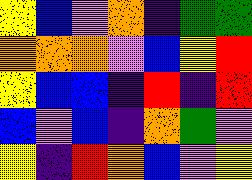[["yellow", "blue", "violet", "orange", "indigo", "green", "green"], ["orange", "orange", "orange", "violet", "blue", "yellow", "red"], ["yellow", "blue", "blue", "indigo", "red", "indigo", "red"], ["blue", "violet", "blue", "indigo", "orange", "green", "violet"], ["yellow", "indigo", "red", "orange", "blue", "violet", "yellow"]]